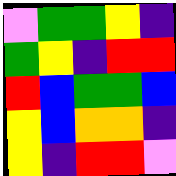[["violet", "green", "green", "yellow", "indigo"], ["green", "yellow", "indigo", "red", "red"], ["red", "blue", "green", "green", "blue"], ["yellow", "blue", "orange", "orange", "indigo"], ["yellow", "indigo", "red", "red", "violet"]]